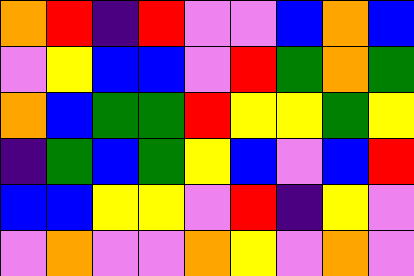[["orange", "red", "indigo", "red", "violet", "violet", "blue", "orange", "blue"], ["violet", "yellow", "blue", "blue", "violet", "red", "green", "orange", "green"], ["orange", "blue", "green", "green", "red", "yellow", "yellow", "green", "yellow"], ["indigo", "green", "blue", "green", "yellow", "blue", "violet", "blue", "red"], ["blue", "blue", "yellow", "yellow", "violet", "red", "indigo", "yellow", "violet"], ["violet", "orange", "violet", "violet", "orange", "yellow", "violet", "orange", "violet"]]